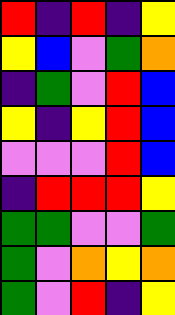[["red", "indigo", "red", "indigo", "yellow"], ["yellow", "blue", "violet", "green", "orange"], ["indigo", "green", "violet", "red", "blue"], ["yellow", "indigo", "yellow", "red", "blue"], ["violet", "violet", "violet", "red", "blue"], ["indigo", "red", "red", "red", "yellow"], ["green", "green", "violet", "violet", "green"], ["green", "violet", "orange", "yellow", "orange"], ["green", "violet", "red", "indigo", "yellow"]]